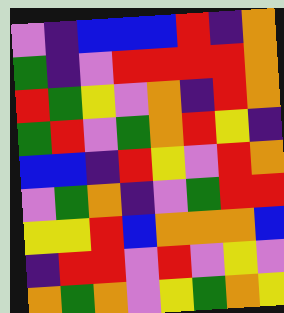[["violet", "indigo", "blue", "blue", "blue", "red", "indigo", "orange"], ["green", "indigo", "violet", "red", "red", "red", "red", "orange"], ["red", "green", "yellow", "violet", "orange", "indigo", "red", "orange"], ["green", "red", "violet", "green", "orange", "red", "yellow", "indigo"], ["blue", "blue", "indigo", "red", "yellow", "violet", "red", "orange"], ["violet", "green", "orange", "indigo", "violet", "green", "red", "red"], ["yellow", "yellow", "red", "blue", "orange", "orange", "orange", "blue"], ["indigo", "red", "red", "violet", "red", "violet", "yellow", "violet"], ["orange", "green", "orange", "violet", "yellow", "green", "orange", "yellow"]]